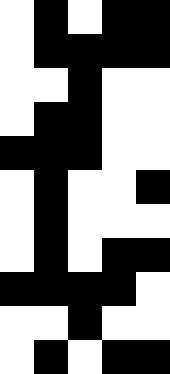[["white", "black", "white", "black", "black"], ["white", "black", "black", "black", "black"], ["white", "white", "black", "white", "white"], ["white", "black", "black", "white", "white"], ["black", "black", "black", "white", "white"], ["white", "black", "white", "white", "black"], ["white", "black", "white", "white", "white"], ["white", "black", "white", "black", "black"], ["black", "black", "black", "black", "white"], ["white", "white", "black", "white", "white"], ["white", "black", "white", "black", "black"]]